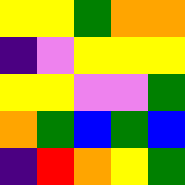[["yellow", "yellow", "green", "orange", "orange"], ["indigo", "violet", "yellow", "yellow", "yellow"], ["yellow", "yellow", "violet", "violet", "green"], ["orange", "green", "blue", "green", "blue"], ["indigo", "red", "orange", "yellow", "green"]]